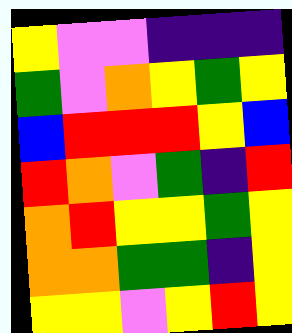[["yellow", "violet", "violet", "indigo", "indigo", "indigo"], ["green", "violet", "orange", "yellow", "green", "yellow"], ["blue", "red", "red", "red", "yellow", "blue"], ["red", "orange", "violet", "green", "indigo", "red"], ["orange", "red", "yellow", "yellow", "green", "yellow"], ["orange", "orange", "green", "green", "indigo", "yellow"], ["yellow", "yellow", "violet", "yellow", "red", "yellow"]]